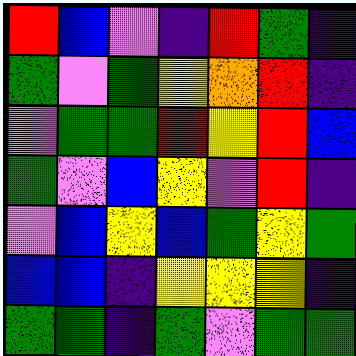[["red", "blue", "violet", "indigo", "red", "green", "indigo"], ["green", "violet", "green", "yellow", "orange", "red", "indigo"], ["violet", "green", "green", "red", "yellow", "red", "blue"], ["green", "violet", "blue", "yellow", "violet", "red", "indigo"], ["violet", "blue", "yellow", "blue", "green", "yellow", "green"], ["blue", "blue", "indigo", "yellow", "yellow", "yellow", "indigo"], ["green", "green", "indigo", "green", "violet", "green", "green"]]